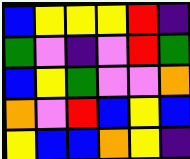[["blue", "yellow", "yellow", "yellow", "red", "indigo"], ["green", "violet", "indigo", "violet", "red", "green"], ["blue", "yellow", "green", "violet", "violet", "orange"], ["orange", "violet", "red", "blue", "yellow", "blue"], ["yellow", "blue", "blue", "orange", "yellow", "indigo"]]